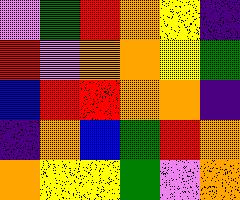[["violet", "green", "red", "orange", "yellow", "indigo"], ["red", "violet", "orange", "orange", "yellow", "green"], ["blue", "red", "red", "orange", "orange", "indigo"], ["indigo", "orange", "blue", "green", "red", "orange"], ["orange", "yellow", "yellow", "green", "violet", "orange"]]